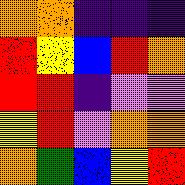[["orange", "orange", "indigo", "indigo", "indigo"], ["red", "yellow", "blue", "red", "orange"], ["red", "red", "indigo", "violet", "violet"], ["yellow", "red", "violet", "orange", "orange"], ["orange", "green", "blue", "yellow", "red"]]